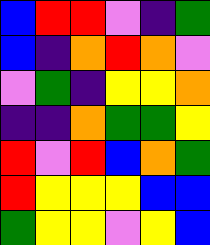[["blue", "red", "red", "violet", "indigo", "green"], ["blue", "indigo", "orange", "red", "orange", "violet"], ["violet", "green", "indigo", "yellow", "yellow", "orange"], ["indigo", "indigo", "orange", "green", "green", "yellow"], ["red", "violet", "red", "blue", "orange", "green"], ["red", "yellow", "yellow", "yellow", "blue", "blue"], ["green", "yellow", "yellow", "violet", "yellow", "blue"]]